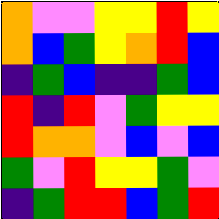[["orange", "violet", "violet", "yellow", "yellow", "red", "yellow"], ["orange", "blue", "green", "yellow", "orange", "red", "blue"], ["indigo", "green", "blue", "indigo", "indigo", "green", "blue"], ["red", "indigo", "red", "violet", "green", "yellow", "yellow"], ["red", "orange", "orange", "violet", "blue", "violet", "blue"], ["green", "violet", "red", "yellow", "yellow", "green", "violet"], ["indigo", "green", "red", "red", "blue", "green", "red"]]